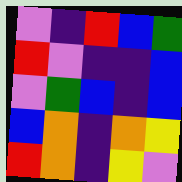[["violet", "indigo", "red", "blue", "green"], ["red", "violet", "indigo", "indigo", "blue"], ["violet", "green", "blue", "indigo", "blue"], ["blue", "orange", "indigo", "orange", "yellow"], ["red", "orange", "indigo", "yellow", "violet"]]